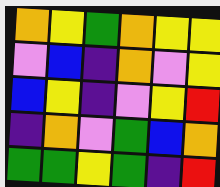[["orange", "yellow", "green", "orange", "yellow", "yellow"], ["violet", "blue", "indigo", "orange", "violet", "yellow"], ["blue", "yellow", "indigo", "violet", "yellow", "red"], ["indigo", "orange", "violet", "green", "blue", "orange"], ["green", "green", "yellow", "green", "indigo", "red"]]